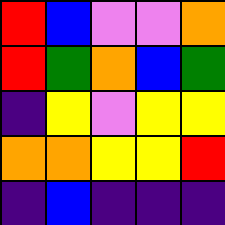[["red", "blue", "violet", "violet", "orange"], ["red", "green", "orange", "blue", "green"], ["indigo", "yellow", "violet", "yellow", "yellow"], ["orange", "orange", "yellow", "yellow", "red"], ["indigo", "blue", "indigo", "indigo", "indigo"]]